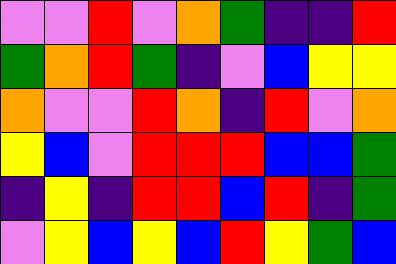[["violet", "violet", "red", "violet", "orange", "green", "indigo", "indigo", "red"], ["green", "orange", "red", "green", "indigo", "violet", "blue", "yellow", "yellow"], ["orange", "violet", "violet", "red", "orange", "indigo", "red", "violet", "orange"], ["yellow", "blue", "violet", "red", "red", "red", "blue", "blue", "green"], ["indigo", "yellow", "indigo", "red", "red", "blue", "red", "indigo", "green"], ["violet", "yellow", "blue", "yellow", "blue", "red", "yellow", "green", "blue"]]